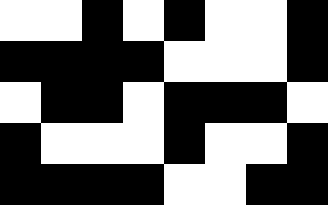[["white", "white", "black", "white", "black", "white", "white", "black"], ["black", "black", "black", "black", "white", "white", "white", "black"], ["white", "black", "black", "white", "black", "black", "black", "white"], ["black", "white", "white", "white", "black", "white", "white", "black"], ["black", "black", "black", "black", "white", "white", "black", "black"]]